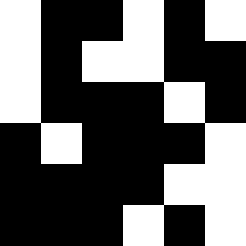[["white", "black", "black", "white", "black", "white"], ["white", "black", "white", "white", "black", "black"], ["white", "black", "black", "black", "white", "black"], ["black", "white", "black", "black", "black", "white"], ["black", "black", "black", "black", "white", "white"], ["black", "black", "black", "white", "black", "white"]]